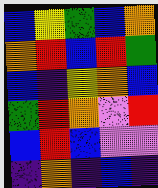[["blue", "yellow", "green", "blue", "orange"], ["orange", "red", "blue", "red", "green"], ["blue", "indigo", "yellow", "orange", "blue"], ["green", "red", "orange", "violet", "red"], ["blue", "red", "blue", "violet", "violet"], ["indigo", "orange", "indigo", "blue", "indigo"]]